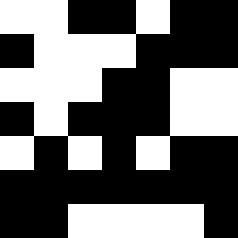[["white", "white", "black", "black", "white", "black", "black"], ["black", "white", "white", "white", "black", "black", "black"], ["white", "white", "white", "black", "black", "white", "white"], ["black", "white", "black", "black", "black", "white", "white"], ["white", "black", "white", "black", "white", "black", "black"], ["black", "black", "black", "black", "black", "black", "black"], ["black", "black", "white", "white", "white", "white", "black"]]